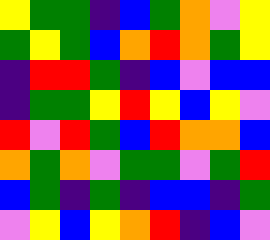[["yellow", "green", "green", "indigo", "blue", "green", "orange", "violet", "yellow"], ["green", "yellow", "green", "blue", "orange", "red", "orange", "green", "yellow"], ["indigo", "red", "red", "green", "indigo", "blue", "violet", "blue", "blue"], ["indigo", "green", "green", "yellow", "red", "yellow", "blue", "yellow", "violet"], ["red", "violet", "red", "green", "blue", "red", "orange", "orange", "blue"], ["orange", "green", "orange", "violet", "green", "green", "violet", "green", "red"], ["blue", "green", "indigo", "green", "indigo", "blue", "blue", "indigo", "green"], ["violet", "yellow", "blue", "yellow", "orange", "red", "indigo", "blue", "violet"]]